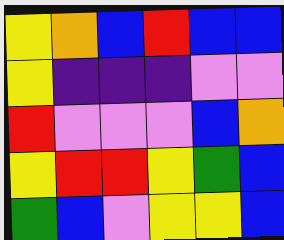[["yellow", "orange", "blue", "red", "blue", "blue"], ["yellow", "indigo", "indigo", "indigo", "violet", "violet"], ["red", "violet", "violet", "violet", "blue", "orange"], ["yellow", "red", "red", "yellow", "green", "blue"], ["green", "blue", "violet", "yellow", "yellow", "blue"]]